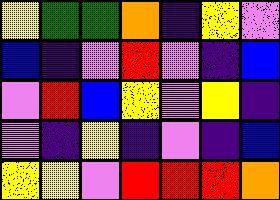[["yellow", "green", "green", "orange", "indigo", "yellow", "violet"], ["blue", "indigo", "violet", "red", "violet", "indigo", "blue"], ["violet", "red", "blue", "yellow", "violet", "yellow", "indigo"], ["violet", "indigo", "yellow", "indigo", "violet", "indigo", "blue"], ["yellow", "yellow", "violet", "red", "red", "red", "orange"]]